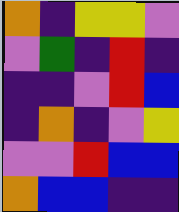[["orange", "indigo", "yellow", "yellow", "violet"], ["violet", "green", "indigo", "red", "indigo"], ["indigo", "indigo", "violet", "red", "blue"], ["indigo", "orange", "indigo", "violet", "yellow"], ["violet", "violet", "red", "blue", "blue"], ["orange", "blue", "blue", "indigo", "indigo"]]